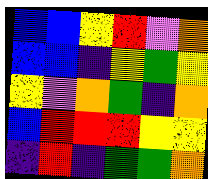[["blue", "blue", "yellow", "red", "violet", "orange"], ["blue", "blue", "indigo", "yellow", "green", "yellow"], ["yellow", "violet", "orange", "green", "indigo", "orange"], ["blue", "red", "red", "red", "yellow", "yellow"], ["indigo", "red", "indigo", "green", "green", "orange"]]